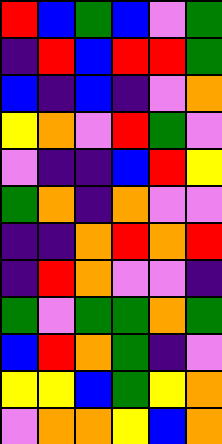[["red", "blue", "green", "blue", "violet", "green"], ["indigo", "red", "blue", "red", "red", "green"], ["blue", "indigo", "blue", "indigo", "violet", "orange"], ["yellow", "orange", "violet", "red", "green", "violet"], ["violet", "indigo", "indigo", "blue", "red", "yellow"], ["green", "orange", "indigo", "orange", "violet", "violet"], ["indigo", "indigo", "orange", "red", "orange", "red"], ["indigo", "red", "orange", "violet", "violet", "indigo"], ["green", "violet", "green", "green", "orange", "green"], ["blue", "red", "orange", "green", "indigo", "violet"], ["yellow", "yellow", "blue", "green", "yellow", "orange"], ["violet", "orange", "orange", "yellow", "blue", "orange"]]